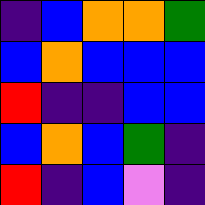[["indigo", "blue", "orange", "orange", "green"], ["blue", "orange", "blue", "blue", "blue"], ["red", "indigo", "indigo", "blue", "blue"], ["blue", "orange", "blue", "green", "indigo"], ["red", "indigo", "blue", "violet", "indigo"]]